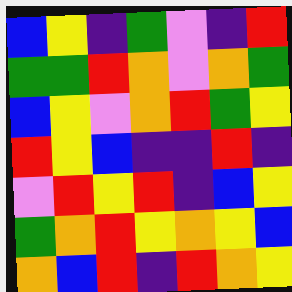[["blue", "yellow", "indigo", "green", "violet", "indigo", "red"], ["green", "green", "red", "orange", "violet", "orange", "green"], ["blue", "yellow", "violet", "orange", "red", "green", "yellow"], ["red", "yellow", "blue", "indigo", "indigo", "red", "indigo"], ["violet", "red", "yellow", "red", "indigo", "blue", "yellow"], ["green", "orange", "red", "yellow", "orange", "yellow", "blue"], ["orange", "blue", "red", "indigo", "red", "orange", "yellow"]]